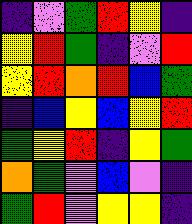[["indigo", "violet", "green", "red", "yellow", "indigo"], ["yellow", "red", "green", "indigo", "violet", "red"], ["yellow", "red", "orange", "red", "blue", "green"], ["indigo", "blue", "yellow", "blue", "yellow", "red"], ["green", "yellow", "red", "indigo", "yellow", "green"], ["orange", "green", "violet", "blue", "violet", "indigo"], ["green", "red", "violet", "yellow", "yellow", "indigo"]]